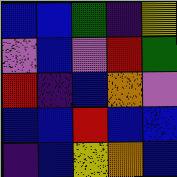[["blue", "blue", "green", "indigo", "yellow"], ["violet", "blue", "violet", "red", "green"], ["red", "indigo", "blue", "orange", "violet"], ["blue", "blue", "red", "blue", "blue"], ["indigo", "blue", "yellow", "orange", "blue"]]